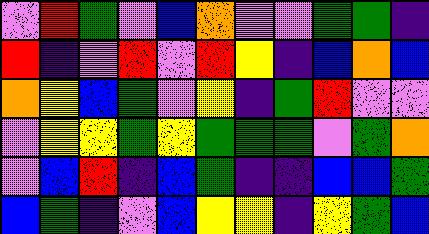[["violet", "red", "green", "violet", "blue", "orange", "violet", "violet", "green", "green", "indigo"], ["red", "indigo", "violet", "red", "violet", "red", "yellow", "indigo", "blue", "orange", "blue"], ["orange", "yellow", "blue", "green", "violet", "yellow", "indigo", "green", "red", "violet", "violet"], ["violet", "yellow", "yellow", "green", "yellow", "green", "green", "green", "violet", "green", "orange"], ["violet", "blue", "red", "indigo", "blue", "green", "indigo", "indigo", "blue", "blue", "green"], ["blue", "green", "indigo", "violet", "blue", "yellow", "yellow", "indigo", "yellow", "green", "blue"]]